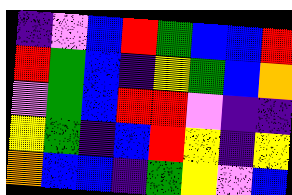[["indigo", "violet", "blue", "red", "green", "blue", "blue", "red"], ["red", "green", "blue", "indigo", "yellow", "green", "blue", "orange"], ["violet", "green", "blue", "red", "red", "violet", "indigo", "indigo"], ["yellow", "green", "indigo", "blue", "red", "yellow", "indigo", "yellow"], ["orange", "blue", "blue", "indigo", "green", "yellow", "violet", "blue"]]